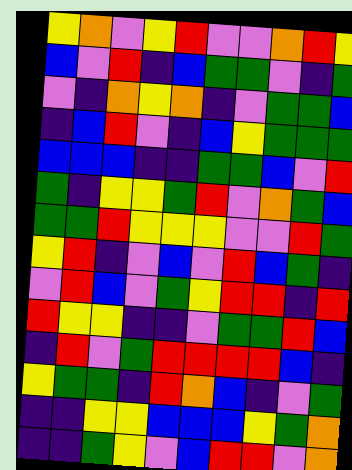[["yellow", "orange", "violet", "yellow", "red", "violet", "violet", "orange", "red", "yellow"], ["blue", "violet", "red", "indigo", "blue", "green", "green", "violet", "indigo", "green"], ["violet", "indigo", "orange", "yellow", "orange", "indigo", "violet", "green", "green", "blue"], ["indigo", "blue", "red", "violet", "indigo", "blue", "yellow", "green", "green", "green"], ["blue", "blue", "blue", "indigo", "indigo", "green", "green", "blue", "violet", "red"], ["green", "indigo", "yellow", "yellow", "green", "red", "violet", "orange", "green", "blue"], ["green", "green", "red", "yellow", "yellow", "yellow", "violet", "violet", "red", "green"], ["yellow", "red", "indigo", "violet", "blue", "violet", "red", "blue", "green", "indigo"], ["violet", "red", "blue", "violet", "green", "yellow", "red", "red", "indigo", "red"], ["red", "yellow", "yellow", "indigo", "indigo", "violet", "green", "green", "red", "blue"], ["indigo", "red", "violet", "green", "red", "red", "red", "red", "blue", "indigo"], ["yellow", "green", "green", "indigo", "red", "orange", "blue", "indigo", "violet", "green"], ["indigo", "indigo", "yellow", "yellow", "blue", "blue", "blue", "yellow", "green", "orange"], ["indigo", "indigo", "green", "yellow", "violet", "blue", "red", "red", "violet", "orange"]]